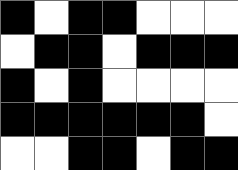[["black", "white", "black", "black", "white", "white", "white"], ["white", "black", "black", "white", "black", "black", "black"], ["black", "white", "black", "white", "white", "white", "white"], ["black", "black", "black", "black", "black", "black", "white"], ["white", "white", "black", "black", "white", "black", "black"]]